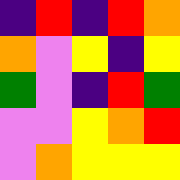[["indigo", "red", "indigo", "red", "orange"], ["orange", "violet", "yellow", "indigo", "yellow"], ["green", "violet", "indigo", "red", "green"], ["violet", "violet", "yellow", "orange", "red"], ["violet", "orange", "yellow", "yellow", "yellow"]]